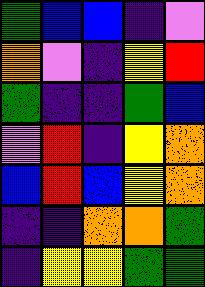[["green", "blue", "blue", "indigo", "violet"], ["orange", "violet", "indigo", "yellow", "red"], ["green", "indigo", "indigo", "green", "blue"], ["violet", "red", "indigo", "yellow", "orange"], ["blue", "red", "blue", "yellow", "orange"], ["indigo", "indigo", "orange", "orange", "green"], ["indigo", "yellow", "yellow", "green", "green"]]